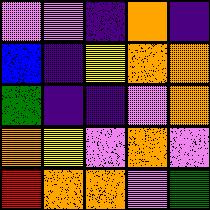[["violet", "violet", "indigo", "orange", "indigo"], ["blue", "indigo", "yellow", "orange", "orange"], ["green", "indigo", "indigo", "violet", "orange"], ["orange", "yellow", "violet", "orange", "violet"], ["red", "orange", "orange", "violet", "green"]]